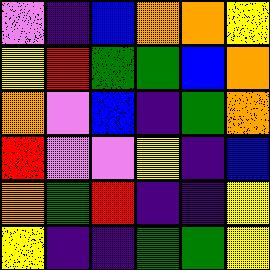[["violet", "indigo", "blue", "orange", "orange", "yellow"], ["yellow", "red", "green", "green", "blue", "orange"], ["orange", "violet", "blue", "indigo", "green", "orange"], ["red", "violet", "violet", "yellow", "indigo", "blue"], ["orange", "green", "red", "indigo", "indigo", "yellow"], ["yellow", "indigo", "indigo", "green", "green", "yellow"]]